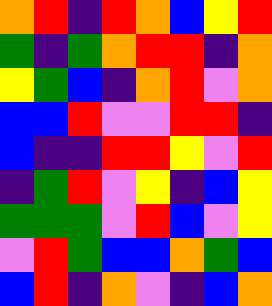[["orange", "red", "indigo", "red", "orange", "blue", "yellow", "red"], ["green", "indigo", "green", "orange", "red", "red", "indigo", "orange"], ["yellow", "green", "blue", "indigo", "orange", "red", "violet", "orange"], ["blue", "blue", "red", "violet", "violet", "red", "red", "indigo"], ["blue", "indigo", "indigo", "red", "red", "yellow", "violet", "red"], ["indigo", "green", "red", "violet", "yellow", "indigo", "blue", "yellow"], ["green", "green", "green", "violet", "red", "blue", "violet", "yellow"], ["violet", "red", "green", "blue", "blue", "orange", "green", "blue"], ["blue", "red", "indigo", "orange", "violet", "indigo", "blue", "orange"]]